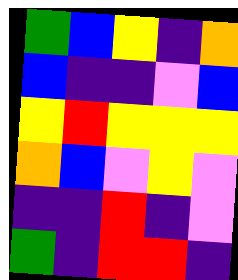[["green", "blue", "yellow", "indigo", "orange"], ["blue", "indigo", "indigo", "violet", "blue"], ["yellow", "red", "yellow", "yellow", "yellow"], ["orange", "blue", "violet", "yellow", "violet"], ["indigo", "indigo", "red", "indigo", "violet"], ["green", "indigo", "red", "red", "indigo"]]